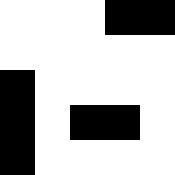[["white", "white", "white", "black", "black"], ["white", "white", "white", "white", "white"], ["black", "white", "white", "white", "white"], ["black", "white", "black", "black", "white"], ["black", "white", "white", "white", "white"]]